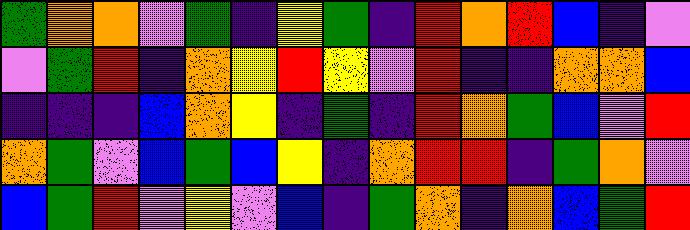[["green", "orange", "orange", "violet", "green", "indigo", "yellow", "green", "indigo", "red", "orange", "red", "blue", "indigo", "violet"], ["violet", "green", "red", "indigo", "orange", "yellow", "red", "yellow", "violet", "red", "indigo", "indigo", "orange", "orange", "blue"], ["indigo", "indigo", "indigo", "blue", "orange", "yellow", "indigo", "green", "indigo", "red", "orange", "green", "blue", "violet", "red"], ["orange", "green", "violet", "blue", "green", "blue", "yellow", "indigo", "orange", "red", "red", "indigo", "green", "orange", "violet"], ["blue", "green", "red", "violet", "yellow", "violet", "blue", "indigo", "green", "orange", "indigo", "orange", "blue", "green", "red"]]